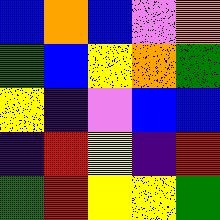[["blue", "orange", "blue", "violet", "orange"], ["green", "blue", "yellow", "orange", "green"], ["yellow", "indigo", "violet", "blue", "blue"], ["indigo", "red", "yellow", "indigo", "red"], ["green", "red", "yellow", "yellow", "green"]]